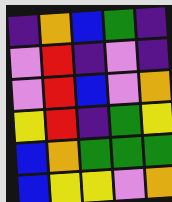[["indigo", "orange", "blue", "green", "indigo"], ["violet", "red", "indigo", "violet", "indigo"], ["violet", "red", "blue", "violet", "orange"], ["yellow", "red", "indigo", "green", "yellow"], ["blue", "orange", "green", "green", "green"], ["blue", "yellow", "yellow", "violet", "orange"]]